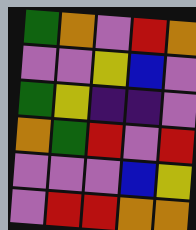[["green", "orange", "violet", "red", "orange"], ["violet", "violet", "yellow", "blue", "violet"], ["green", "yellow", "indigo", "indigo", "violet"], ["orange", "green", "red", "violet", "red"], ["violet", "violet", "violet", "blue", "yellow"], ["violet", "red", "red", "orange", "orange"]]